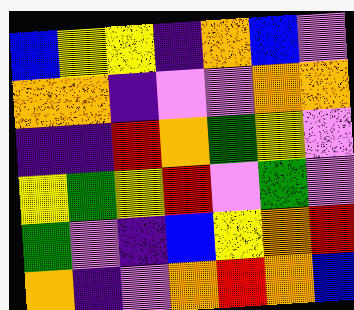[["blue", "yellow", "yellow", "indigo", "orange", "blue", "violet"], ["orange", "orange", "indigo", "violet", "violet", "orange", "orange"], ["indigo", "indigo", "red", "orange", "green", "yellow", "violet"], ["yellow", "green", "yellow", "red", "violet", "green", "violet"], ["green", "violet", "indigo", "blue", "yellow", "orange", "red"], ["orange", "indigo", "violet", "orange", "red", "orange", "blue"]]